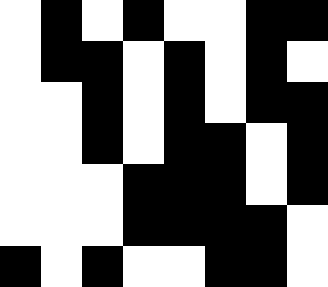[["white", "black", "white", "black", "white", "white", "black", "black"], ["white", "black", "black", "white", "black", "white", "black", "white"], ["white", "white", "black", "white", "black", "white", "black", "black"], ["white", "white", "black", "white", "black", "black", "white", "black"], ["white", "white", "white", "black", "black", "black", "white", "black"], ["white", "white", "white", "black", "black", "black", "black", "white"], ["black", "white", "black", "white", "white", "black", "black", "white"]]